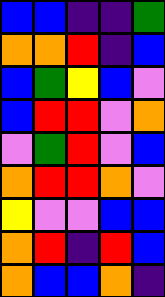[["blue", "blue", "indigo", "indigo", "green"], ["orange", "orange", "red", "indigo", "blue"], ["blue", "green", "yellow", "blue", "violet"], ["blue", "red", "red", "violet", "orange"], ["violet", "green", "red", "violet", "blue"], ["orange", "red", "red", "orange", "violet"], ["yellow", "violet", "violet", "blue", "blue"], ["orange", "red", "indigo", "red", "blue"], ["orange", "blue", "blue", "orange", "indigo"]]